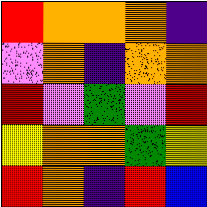[["red", "orange", "orange", "orange", "indigo"], ["violet", "orange", "indigo", "orange", "orange"], ["red", "violet", "green", "violet", "red"], ["yellow", "orange", "orange", "green", "yellow"], ["red", "orange", "indigo", "red", "blue"]]